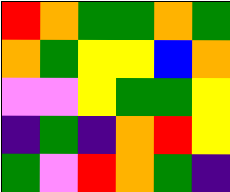[["red", "orange", "green", "green", "orange", "green"], ["orange", "green", "yellow", "yellow", "blue", "orange"], ["violet", "violet", "yellow", "green", "green", "yellow"], ["indigo", "green", "indigo", "orange", "red", "yellow"], ["green", "violet", "red", "orange", "green", "indigo"]]